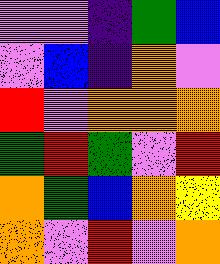[["violet", "violet", "indigo", "green", "blue"], ["violet", "blue", "indigo", "orange", "violet"], ["red", "violet", "orange", "orange", "orange"], ["green", "red", "green", "violet", "red"], ["orange", "green", "blue", "orange", "yellow"], ["orange", "violet", "red", "violet", "orange"]]